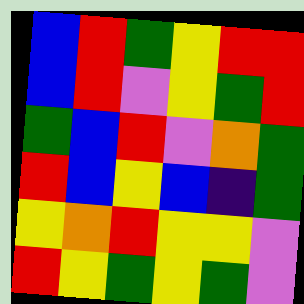[["blue", "red", "green", "yellow", "red", "red"], ["blue", "red", "violet", "yellow", "green", "red"], ["green", "blue", "red", "violet", "orange", "green"], ["red", "blue", "yellow", "blue", "indigo", "green"], ["yellow", "orange", "red", "yellow", "yellow", "violet"], ["red", "yellow", "green", "yellow", "green", "violet"]]